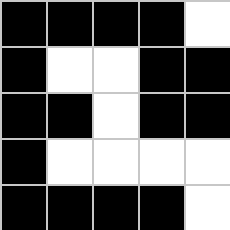[["black", "black", "black", "black", "white"], ["black", "white", "white", "black", "black"], ["black", "black", "white", "black", "black"], ["black", "white", "white", "white", "white"], ["black", "black", "black", "black", "white"]]